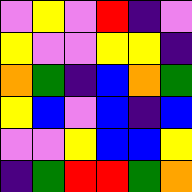[["violet", "yellow", "violet", "red", "indigo", "violet"], ["yellow", "violet", "violet", "yellow", "yellow", "indigo"], ["orange", "green", "indigo", "blue", "orange", "green"], ["yellow", "blue", "violet", "blue", "indigo", "blue"], ["violet", "violet", "yellow", "blue", "blue", "yellow"], ["indigo", "green", "red", "red", "green", "orange"]]